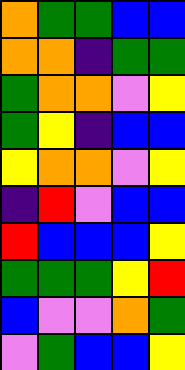[["orange", "green", "green", "blue", "blue"], ["orange", "orange", "indigo", "green", "green"], ["green", "orange", "orange", "violet", "yellow"], ["green", "yellow", "indigo", "blue", "blue"], ["yellow", "orange", "orange", "violet", "yellow"], ["indigo", "red", "violet", "blue", "blue"], ["red", "blue", "blue", "blue", "yellow"], ["green", "green", "green", "yellow", "red"], ["blue", "violet", "violet", "orange", "green"], ["violet", "green", "blue", "blue", "yellow"]]